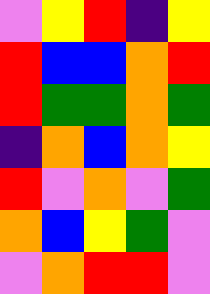[["violet", "yellow", "red", "indigo", "yellow"], ["red", "blue", "blue", "orange", "red"], ["red", "green", "green", "orange", "green"], ["indigo", "orange", "blue", "orange", "yellow"], ["red", "violet", "orange", "violet", "green"], ["orange", "blue", "yellow", "green", "violet"], ["violet", "orange", "red", "red", "violet"]]